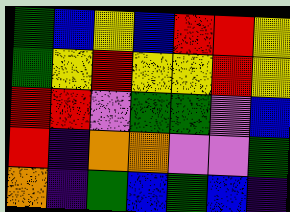[["green", "blue", "yellow", "blue", "red", "red", "yellow"], ["green", "yellow", "red", "yellow", "yellow", "red", "yellow"], ["red", "red", "violet", "green", "green", "violet", "blue"], ["red", "indigo", "orange", "orange", "violet", "violet", "green"], ["orange", "indigo", "green", "blue", "green", "blue", "indigo"]]